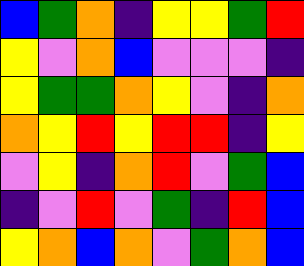[["blue", "green", "orange", "indigo", "yellow", "yellow", "green", "red"], ["yellow", "violet", "orange", "blue", "violet", "violet", "violet", "indigo"], ["yellow", "green", "green", "orange", "yellow", "violet", "indigo", "orange"], ["orange", "yellow", "red", "yellow", "red", "red", "indigo", "yellow"], ["violet", "yellow", "indigo", "orange", "red", "violet", "green", "blue"], ["indigo", "violet", "red", "violet", "green", "indigo", "red", "blue"], ["yellow", "orange", "blue", "orange", "violet", "green", "orange", "blue"]]